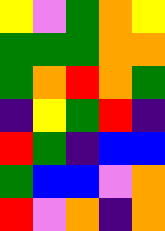[["yellow", "violet", "green", "orange", "yellow"], ["green", "green", "green", "orange", "orange"], ["green", "orange", "red", "orange", "green"], ["indigo", "yellow", "green", "red", "indigo"], ["red", "green", "indigo", "blue", "blue"], ["green", "blue", "blue", "violet", "orange"], ["red", "violet", "orange", "indigo", "orange"]]